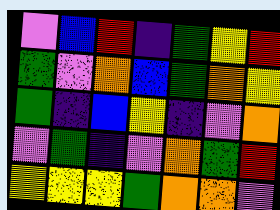[["violet", "blue", "red", "indigo", "green", "yellow", "red"], ["green", "violet", "orange", "blue", "green", "orange", "yellow"], ["green", "indigo", "blue", "yellow", "indigo", "violet", "orange"], ["violet", "green", "indigo", "violet", "orange", "green", "red"], ["yellow", "yellow", "yellow", "green", "orange", "orange", "violet"]]